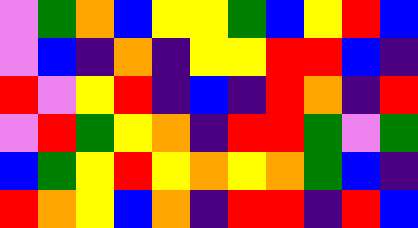[["violet", "green", "orange", "blue", "yellow", "yellow", "green", "blue", "yellow", "red", "blue"], ["violet", "blue", "indigo", "orange", "indigo", "yellow", "yellow", "red", "red", "blue", "indigo"], ["red", "violet", "yellow", "red", "indigo", "blue", "indigo", "red", "orange", "indigo", "red"], ["violet", "red", "green", "yellow", "orange", "indigo", "red", "red", "green", "violet", "green"], ["blue", "green", "yellow", "red", "yellow", "orange", "yellow", "orange", "green", "blue", "indigo"], ["red", "orange", "yellow", "blue", "orange", "indigo", "red", "red", "indigo", "red", "blue"]]